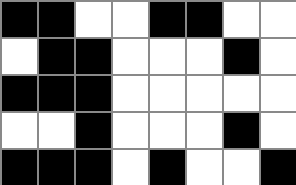[["black", "black", "white", "white", "black", "black", "white", "white"], ["white", "black", "black", "white", "white", "white", "black", "white"], ["black", "black", "black", "white", "white", "white", "white", "white"], ["white", "white", "black", "white", "white", "white", "black", "white"], ["black", "black", "black", "white", "black", "white", "white", "black"]]